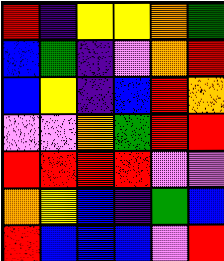[["red", "indigo", "yellow", "yellow", "orange", "green"], ["blue", "green", "indigo", "violet", "orange", "red"], ["blue", "yellow", "indigo", "blue", "red", "orange"], ["violet", "violet", "orange", "green", "red", "red"], ["red", "red", "red", "red", "violet", "violet"], ["orange", "yellow", "blue", "indigo", "green", "blue"], ["red", "blue", "blue", "blue", "violet", "red"]]